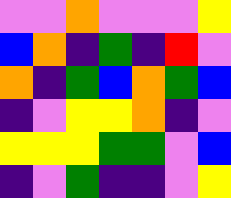[["violet", "violet", "orange", "violet", "violet", "violet", "yellow"], ["blue", "orange", "indigo", "green", "indigo", "red", "violet"], ["orange", "indigo", "green", "blue", "orange", "green", "blue"], ["indigo", "violet", "yellow", "yellow", "orange", "indigo", "violet"], ["yellow", "yellow", "yellow", "green", "green", "violet", "blue"], ["indigo", "violet", "green", "indigo", "indigo", "violet", "yellow"]]